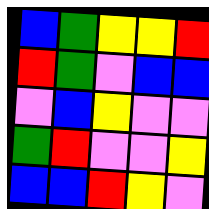[["blue", "green", "yellow", "yellow", "red"], ["red", "green", "violet", "blue", "blue"], ["violet", "blue", "yellow", "violet", "violet"], ["green", "red", "violet", "violet", "yellow"], ["blue", "blue", "red", "yellow", "violet"]]